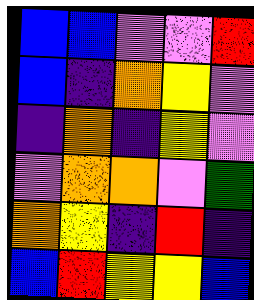[["blue", "blue", "violet", "violet", "red"], ["blue", "indigo", "orange", "yellow", "violet"], ["indigo", "orange", "indigo", "yellow", "violet"], ["violet", "orange", "orange", "violet", "green"], ["orange", "yellow", "indigo", "red", "indigo"], ["blue", "red", "yellow", "yellow", "blue"]]